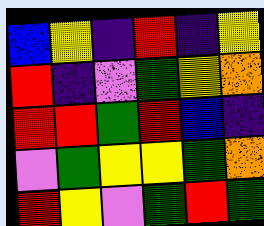[["blue", "yellow", "indigo", "red", "indigo", "yellow"], ["red", "indigo", "violet", "green", "yellow", "orange"], ["red", "red", "green", "red", "blue", "indigo"], ["violet", "green", "yellow", "yellow", "green", "orange"], ["red", "yellow", "violet", "green", "red", "green"]]